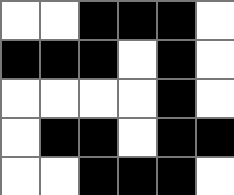[["white", "white", "black", "black", "black", "white"], ["black", "black", "black", "white", "black", "white"], ["white", "white", "white", "white", "black", "white"], ["white", "black", "black", "white", "black", "black"], ["white", "white", "black", "black", "black", "white"]]